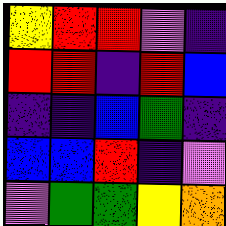[["yellow", "red", "red", "violet", "indigo"], ["red", "red", "indigo", "red", "blue"], ["indigo", "indigo", "blue", "green", "indigo"], ["blue", "blue", "red", "indigo", "violet"], ["violet", "green", "green", "yellow", "orange"]]